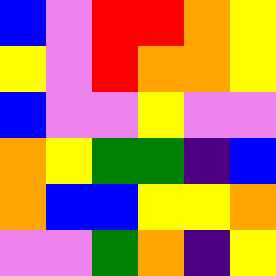[["blue", "violet", "red", "red", "orange", "yellow"], ["yellow", "violet", "red", "orange", "orange", "yellow"], ["blue", "violet", "violet", "yellow", "violet", "violet"], ["orange", "yellow", "green", "green", "indigo", "blue"], ["orange", "blue", "blue", "yellow", "yellow", "orange"], ["violet", "violet", "green", "orange", "indigo", "yellow"]]